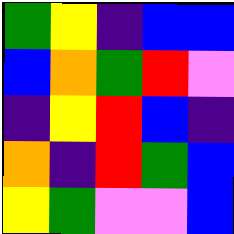[["green", "yellow", "indigo", "blue", "blue"], ["blue", "orange", "green", "red", "violet"], ["indigo", "yellow", "red", "blue", "indigo"], ["orange", "indigo", "red", "green", "blue"], ["yellow", "green", "violet", "violet", "blue"]]